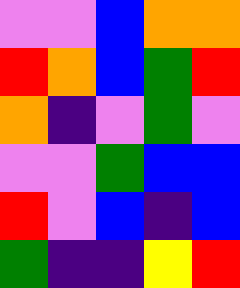[["violet", "violet", "blue", "orange", "orange"], ["red", "orange", "blue", "green", "red"], ["orange", "indigo", "violet", "green", "violet"], ["violet", "violet", "green", "blue", "blue"], ["red", "violet", "blue", "indigo", "blue"], ["green", "indigo", "indigo", "yellow", "red"]]